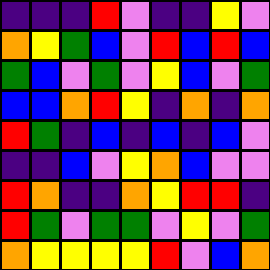[["indigo", "indigo", "indigo", "red", "violet", "indigo", "indigo", "yellow", "violet"], ["orange", "yellow", "green", "blue", "violet", "red", "blue", "red", "blue"], ["green", "blue", "violet", "green", "violet", "yellow", "blue", "violet", "green"], ["blue", "blue", "orange", "red", "yellow", "indigo", "orange", "indigo", "orange"], ["red", "green", "indigo", "blue", "indigo", "blue", "indigo", "blue", "violet"], ["indigo", "indigo", "blue", "violet", "yellow", "orange", "blue", "violet", "violet"], ["red", "orange", "indigo", "indigo", "orange", "yellow", "red", "red", "indigo"], ["red", "green", "violet", "green", "green", "violet", "yellow", "violet", "green"], ["orange", "yellow", "yellow", "yellow", "yellow", "red", "violet", "blue", "orange"]]